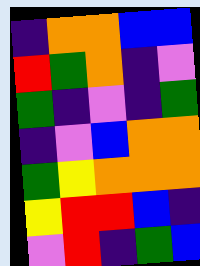[["indigo", "orange", "orange", "blue", "blue"], ["red", "green", "orange", "indigo", "violet"], ["green", "indigo", "violet", "indigo", "green"], ["indigo", "violet", "blue", "orange", "orange"], ["green", "yellow", "orange", "orange", "orange"], ["yellow", "red", "red", "blue", "indigo"], ["violet", "red", "indigo", "green", "blue"]]